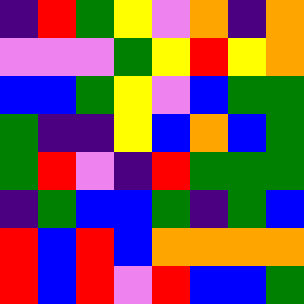[["indigo", "red", "green", "yellow", "violet", "orange", "indigo", "orange"], ["violet", "violet", "violet", "green", "yellow", "red", "yellow", "orange"], ["blue", "blue", "green", "yellow", "violet", "blue", "green", "green"], ["green", "indigo", "indigo", "yellow", "blue", "orange", "blue", "green"], ["green", "red", "violet", "indigo", "red", "green", "green", "green"], ["indigo", "green", "blue", "blue", "green", "indigo", "green", "blue"], ["red", "blue", "red", "blue", "orange", "orange", "orange", "orange"], ["red", "blue", "red", "violet", "red", "blue", "blue", "green"]]